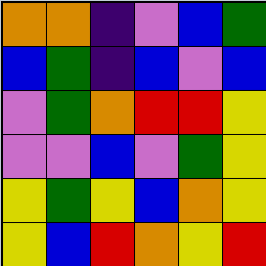[["orange", "orange", "indigo", "violet", "blue", "green"], ["blue", "green", "indigo", "blue", "violet", "blue"], ["violet", "green", "orange", "red", "red", "yellow"], ["violet", "violet", "blue", "violet", "green", "yellow"], ["yellow", "green", "yellow", "blue", "orange", "yellow"], ["yellow", "blue", "red", "orange", "yellow", "red"]]